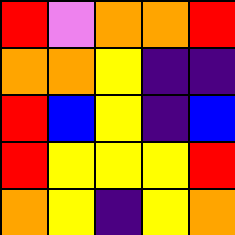[["red", "violet", "orange", "orange", "red"], ["orange", "orange", "yellow", "indigo", "indigo"], ["red", "blue", "yellow", "indigo", "blue"], ["red", "yellow", "yellow", "yellow", "red"], ["orange", "yellow", "indigo", "yellow", "orange"]]